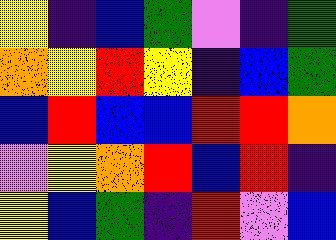[["yellow", "indigo", "blue", "green", "violet", "indigo", "green"], ["orange", "yellow", "red", "yellow", "indigo", "blue", "green"], ["blue", "red", "blue", "blue", "red", "red", "orange"], ["violet", "yellow", "orange", "red", "blue", "red", "indigo"], ["yellow", "blue", "green", "indigo", "red", "violet", "blue"]]